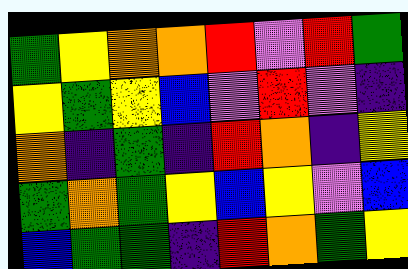[["green", "yellow", "orange", "orange", "red", "violet", "red", "green"], ["yellow", "green", "yellow", "blue", "violet", "red", "violet", "indigo"], ["orange", "indigo", "green", "indigo", "red", "orange", "indigo", "yellow"], ["green", "orange", "green", "yellow", "blue", "yellow", "violet", "blue"], ["blue", "green", "green", "indigo", "red", "orange", "green", "yellow"]]